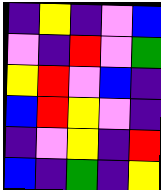[["indigo", "yellow", "indigo", "violet", "blue"], ["violet", "indigo", "red", "violet", "green"], ["yellow", "red", "violet", "blue", "indigo"], ["blue", "red", "yellow", "violet", "indigo"], ["indigo", "violet", "yellow", "indigo", "red"], ["blue", "indigo", "green", "indigo", "yellow"]]